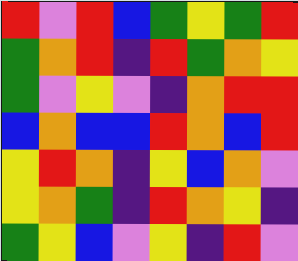[["red", "violet", "red", "blue", "green", "yellow", "green", "red"], ["green", "orange", "red", "indigo", "red", "green", "orange", "yellow"], ["green", "violet", "yellow", "violet", "indigo", "orange", "red", "red"], ["blue", "orange", "blue", "blue", "red", "orange", "blue", "red"], ["yellow", "red", "orange", "indigo", "yellow", "blue", "orange", "violet"], ["yellow", "orange", "green", "indigo", "red", "orange", "yellow", "indigo"], ["green", "yellow", "blue", "violet", "yellow", "indigo", "red", "violet"]]